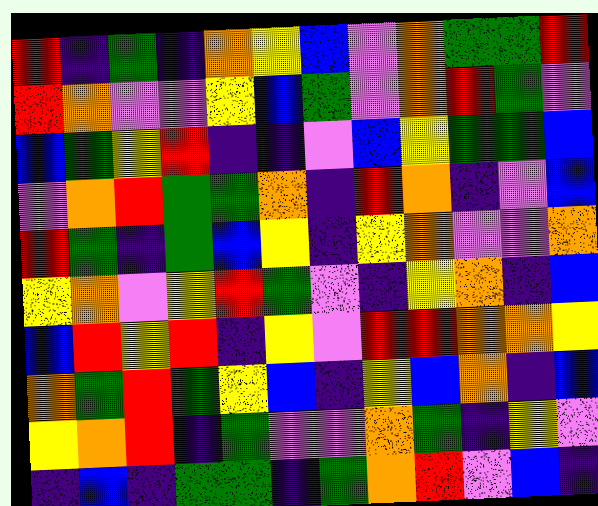[["red", "indigo", "green", "indigo", "orange", "yellow", "blue", "violet", "orange", "green", "green", "red"], ["red", "orange", "violet", "violet", "yellow", "blue", "green", "violet", "orange", "red", "green", "violet"], ["blue", "green", "yellow", "red", "indigo", "indigo", "violet", "blue", "yellow", "green", "green", "blue"], ["violet", "orange", "red", "green", "green", "orange", "indigo", "red", "orange", "indigo", "violet", "blue"], ["red", "green", "indigo", "green", "blue", "yellow", "indigo", "yellow", "orange", "violet", "violet", "orange"], ["yellow", "orange", "violet", "yellow", "red", "green", "violet", "indigo", "yellow", "orange", "indigo", "blue"], ["blue", "red", "yellow", "red", "indigo", "yellow", "violet", "red", "red", "orange", "orange", "yellow"], ["orange", "green", "red", "green", "yellow", "blue", "indigo", "yellow", "blue", "orange", "indigo", "blue"], ["yellow", "orange", "red", "indigo", "green", "violet", "violet", "orange", "green", "indigo", "yellow", "violet"], ["indigo", "blue", "indigo", "green", "green", "indigo", "green", "orange", "red", "violet", "blue", "indigo"]]